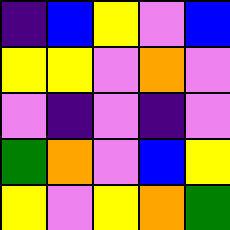[["indigo", "blue", "yellow", "violet", "blue"], ["yellow", "yellow", "violet", "orange", "violet"], ["violet", "indigo", "violet", "indigo", "violet"], ["green", "orange", "violet", "blue", "yellow"], ["yellow", "violet", "yellow", "orange", "green"]]